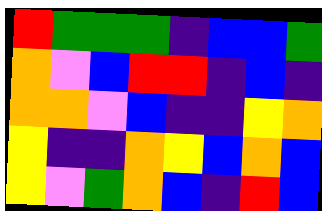[["red", "green", "green", "green", "indigo", "blue", "blue", "green"], ["orange", "violet", "blue", "red", "red", "indigo", "blue", "indigo"], ["orange", "orange", "violet", "blue", "indigo", "indigo", "yellow", "orange"], ["yellow", "indigo", "indigo", "orange", "yellow", "blue", "orange", "blue"], ["yellow", "violet", "green", "orange", "blue", "indigo", "red", "blue"]]